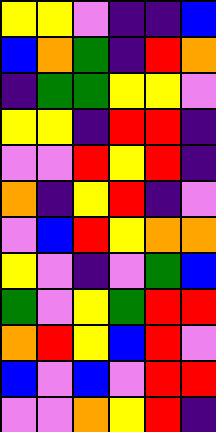[["yellow", "yellow", "violet", "indigo", "indigo", "blue"], ["blue", "orange", "green", "indigo", "red", "orange"], ["indigo", "green", "green", "yellow", "yellow", "violet"], ["yellow", "yellow", "indigo", "red", "red", "indigo"], ["violet", "violet", "red", "yellow", "red", "indigo"], ["orange", "indigo", "yellow", "red", "indigo", "violet"], ["violet", "blue", "red", "yellow", "orange", "orange"], ["yellow", "violet", "indigo", "violet", "green", "blue"], ["green", "violet", "yellow", "green", "red", "red"], ["orange", "red", "yellow", "blue", "red", "violet"], ["blue", "violet", "blue", "violet", "red", "red"], ["violet", "violet", "orange", "yellow", "red", "indigo"]]